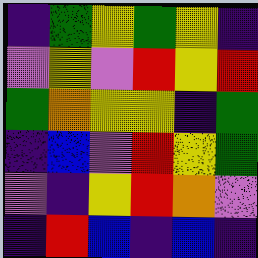[["indigo", "green", "yellow", "green", "yellow", "indigo"], ["violet", "yellow", "violet", "red", "yellow", "red"], ["green", "orange", "yellow", "yellow", "indigo", "green"], ["indigo", "blue", "violet", "red", "yellow", "green"], ["violet", "indigo", "yellow", "red", "orange", "violet"], ["indigo", "red", "blue", "indigo", "blue", "indigo"]]